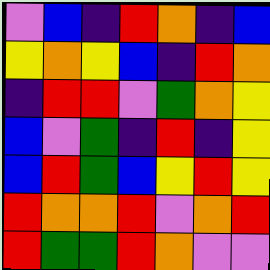[["violet", "blue", "indigo", "red", "orange", "indigo", "blue"], ["yellow", "orange", "yellow", "blue", "indigo", "red", "orange"], ["indigo", "red", "red", "violet", "green", "orange", "yellow"], ["blue", "violet", "green", "indigo", "red", "indigo", "yellow"], ["blue", "red", "green", "blue", "yellow", "red", "yellow"], ["red", "orange", "orange", "red", "violet", "orange", "red"], ["red", "green", "green", "red", "orange", "violet", "violet"]]